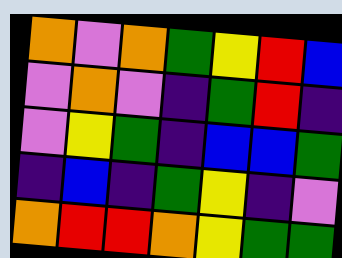[["orange", "violet", "orange", "green", "yellow", "red", "blue"], ["violet", "orange", "violet", "indigo", "green", "red", "indigo"], ["violet", "yellow", "green", "indigo", "blue", "blue", "green"], ["indigo", "blue", "indigo", "green", "yellow", "indigo", "violet"], ["orange", "red", "red", "orange", "yellow", "green", "green"]]